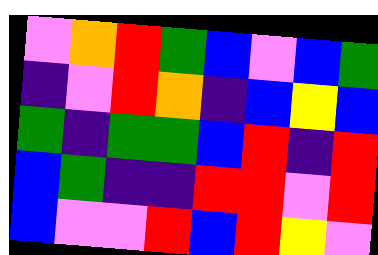[["violet", "orange", "red", "green", "blue", "violet", "blue", "green"], ["indigo", "violet", "red", "orange", "indigo", "blue", "yellow", "blue"], ["green", "indigo", "green", "green", "blue", "red", "indigo", "red"], ["blue", "green", "indigo", "indigo", "red", "red", "violet", "red"], ["blue", "violet", "violet", "red", "blue", "red", "yellow", "violet"]]